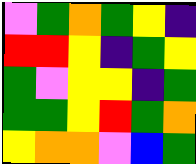[["violet", "green", "orange", "green", "yellow", "indigo"], ["red", "red", "yellow", "indigo", "green", "yellow"], ["green", "violet", "yellow", "yellow", "indigo", "green"], ["green", "green", "yellow", "red", "green", "orange"], ["yellow", "orange", "orange", "violet", "blue", "green"]]